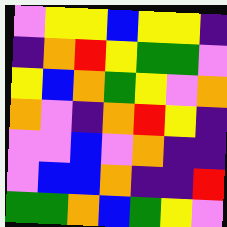[["violet", "yellow", "yellow", "blue", "yellow", "yellow", "indigo"], ["indigo", "orange", "red", "yellow", "green", "green", "violet"], ["yellow", "blue", "orange", "green", "yellow", "violet", "orange"], ["orange", "violet", "indigo", "orange", "red", "yellow", "indigo"], ["violet", "violet", "blue", "violet", "orange", "indigo", "indigo"], ["violet", "blue", "blue", "orange", "indigo", "indigo", "red"], ["green", "green", "orange", "blue", "green", "yellow", "violet"]]